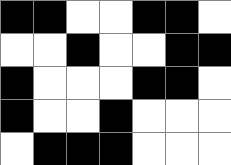[["black", "black", "white", "white", "black", "black", "white"], ["white", "white", "black", "white", "white", "black", "black"], ["black", "white", "white", "white", "black", "black", "white"], ["black", "white", "white", "black", "white", "white", "white"], ["white", "black", "black", "black", "white", "white", "white"]]